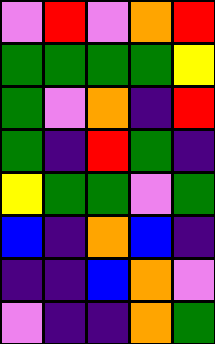[["violet", "red", "violet", "orange", "red"], ["green", "green", "green", "green", "yellow"], ["green", "violet", "orange", "indigo", "red"], ["green", "indigo", "red", "green", "indigo"], ["yellow", "green", "green", "violet", "green"], ["blue", "indigo", "orange", "blue", "indigo"], ["indigo", "indigo", "blue", "orange", "violet"], ["violet", "indigo", "indigo", "orange", "green"]]